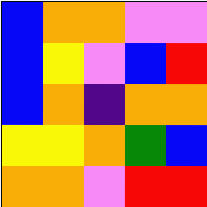[["blue", "orange", "orange", "violet", "violet"], ["blue", "yellow", "violet", "blue", "red"], ["blue", "orange", "indigo", "orange", "orange"], ["yellow", "yellow", "orange", "green", "blue"], ["orange", "orange", "violet", "red", "red"]]